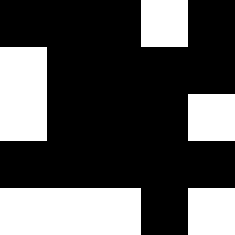[["black", "black", "black", "white", "black"], ["white", "black", "black", "black", "black"], ["white", "black", "black", "black", "white"], ["black", "black", "black", "black", "black"], ["white", "white", "white", "black", "white"]]